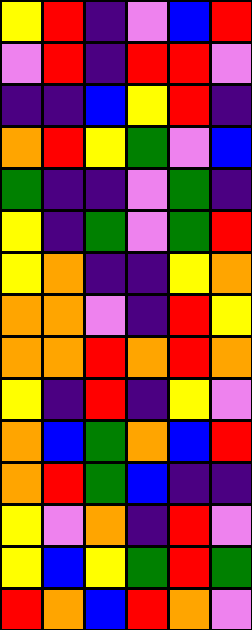[["yellow", "red", "indigo", "violet", "blue", "red"], ["violet", "red", "indigo", "red", "red", "violet"], ["indigo", "indigo", "blue", "yellow", "red", "indigo"], ["orange", "red", "yellow", "green", "violet", "blue"], ["green", "indigo", "indigo", "violet", "green", "indigo"], ["yellow", "indigo", "green", "violet", "green", "red"], ["yellow", "orange", "indigo", "indigo", "yellow", "orange"], ["orange", "orange", "violet", "indigo", "red", "yellow"], ["orange", "orange", "red", "orange", "red", "orange"], ["yellow", "indigo", "red", "indigo", "yellow", "violet"], ["orange", "blue", "green", "orange", "blue", "red"], ["orange", "red", "green", "blue", "indigo", "indigo"], ["yellow", "violet", "orange", "indigo", "red", "violet"], ["yellow", "blue", "yellow", "green", "red", "green"], ["red", "orange", "blue", "red", "orange", "violet"]]